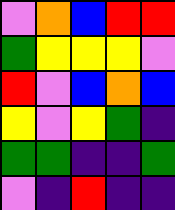[["violet", "orange", "blue", "red", "red"], ["green", "yellow", "yellow", "yellow", "violet"], ["red", "violet", "blue", "orange", "blue"], ["yellow", "violet", "yellow", "green", "indigo"], ["green", "green", "indigo", "indigo", "green"], ["violet", "indigo", "red", "indigo", "indigo"]]